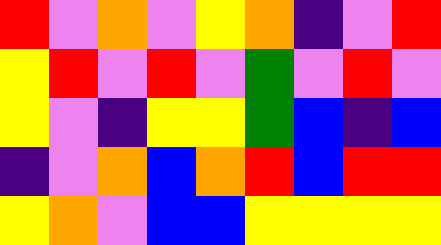[["red", "violet", "orange", "violet", "yellow", "orange", "indigo", "violet", "red"], ["yellow", "red", "violet", "red", "violet", "green", "violet", "red", "violet"], ["yellow", "violet", "indigo", "yellow", "yellow", "green", "blue", "indigo", "blue"], ["indigo", "violet", "orange", "blue", "orange", "red", "blue", "red", "red"], ["yellow", "orange", "violet", "blue", "blue", "yellow", "yellow", "yellow", "yellow"]]